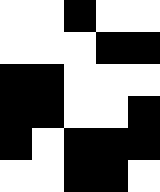[["white", "white", "black", "white", "white"], ["white", "white", "white", "black", "black"], ["black", "black", "white", "white", "white"], ["black", "black", "white", "white", "black"], ["black", "white", "black", "black", "black"], ["white", "white", "black", "black", "white"]]